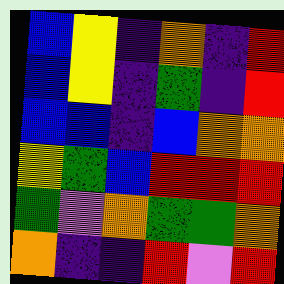[["blue", "yellow", "indigo", "orange", "indigo", "red"], ["blue", "yellow", "indigo", "green", "indigo", "red"], ["blue", "blue", "indigo", "blue", "orange", "orange"], ["yellow", "green", "blue", "red", "red", "red"], ["green", "violet", "orange", "green", "green", "orange"], ["orange", "indigo", "indigo", "red", "violet", "red"]]